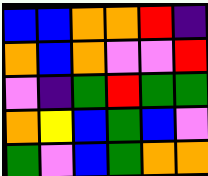[["blue", "blue", "orange", "orange", "red", "indigo"], ["orange", "blue", "orange", "violet", "violet", "red"], ["violet", "indigo", "green", "red", "green", "green"], ["orange", "yellow", "blue", "green", "blue", "violet"], ["green", "violet", "blue", "green", "orange", "orange"]]